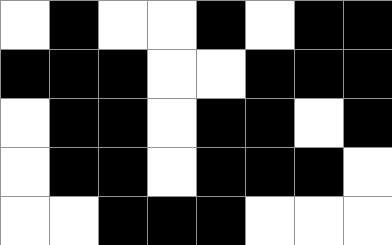[["white", "black", "white", "white", "black", "white", "black", "black"], ["black", "black", "black", "white", "white", "black", "black", "black"], ["white", "black", "black", "white", "black", "black", "white", "black"], ["white", "black", "black", "white", "black", "black", "black", "white"], ["white", "white", "black", "black", "black", "white", "white", "white"]]